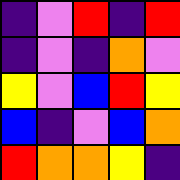[["indigo", "violet", "red", "indigo", "red"], ["indigo", "violet", "indigo", "orange", "violet"], ["yellow", "violet", "blue", "red", "yellow"], ["blue", "indigo", "violet", "blue", "orange"], ["red", "orange", "orange", "yellow", "indigo"]]